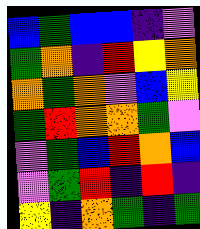[["blue", "green", "blue", "blue", "indigo", "violet"], ["green", "orange", "indigo", "red", "yellow", "orange"], ["orange", "green", "orange", "violet", "blue", "yellow"], ["green", "red", "orange", "orange", "green", "violet"], ["violet", "green", "blue", "red", "orange", "blue"], ["violet", "green", "red", "indigo", "red", "indigo"], ["yellow", "indigo", "orange", "green", "indigo", "green"]]